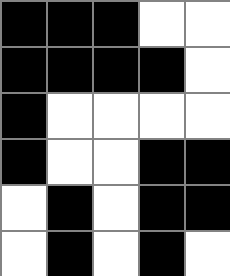[["black", "black", "black", "white", "white"], ["black", "black", "black", "black", "white"], ["black", "white", "white", "white", "white"], ["black", "white", "white", "black", "black"], ["white", "black", "white", "black", "black"], ["white", "black", "white", "black", "white"]]